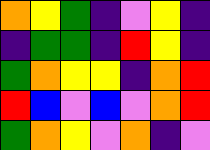[["orange", "yellow", "green", "indigo", "violet", "yellow", "indigo"], ["indigo", "green", "green", "indigo", "red", "yellow", "indigo"], ["green", "orange", "yellow", "yellow", "indigo", "orange", "red"], ["red", "blue", "violet", "blue", "violet", "orange", "red"], ["green", "orange", "yellow", "violet", "orange", "indigo", "violet"]]